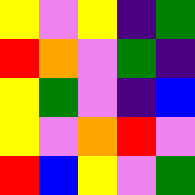[["yellow", "violet", "yellow", "indigo", "green"], ["red", "orange", "violet", "green", "indigo"], ["yellow", "green", "violet", "indigo", "blue"], ["yellow", "violet", "orange", "red", "violet"], ["red", "blue", "yellow", "violet", "green"]]